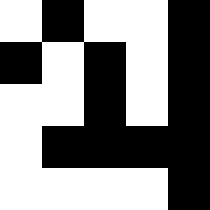[["white", "black", "white", "white", "black"], ["black", "white", "black", "white", "black"], ["white", "white", "black", "white", "black"], ["white", "black", "black", "black", "black"], ["white", "white", "white", "white", "black"]]